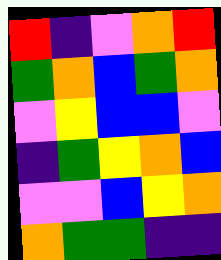[["red", "indigo", "violet", "orange", "red"], ["green", "orange", "blue", "green", "orange"], ["violet", "yellow", "blue", "blue", "violet"], ["indigo", "green", "yellow", "orange", "blue"], ["violet", "violet", "blue", "yellow", "orange"], ["orange", "green", "green", "indigo", "indigo"]]